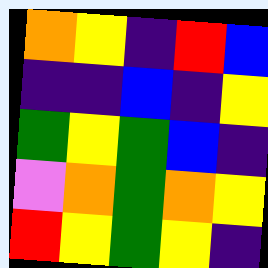[["orange", "yellow", "indigo", "red", "blue"], ["indigo", "indigo", "blue", "indigo", "yellow"], ["green", "yellow", "green", "blue", "indigo"], ["violet", "orange", "green", "orange", "yellow"], ["red", "yellow", "green", "yellow", "indigo"]]